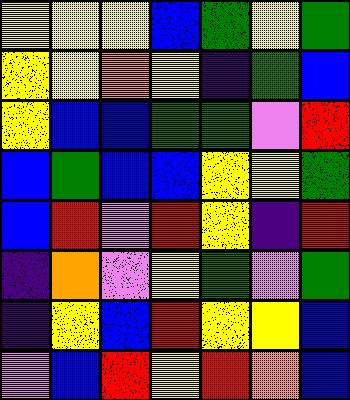[["yellow", "yellow", "yellow", "blue", "green", "yellow", "green"], ["yellow", "yellow", "orange", "yellow", "indigo", "green", "blue"], ["yellow", "blue", "blue", "green", "green", "violet", "red"], ["blue", "green", "blue", "blue", "yellow", "yellow", "green"], ["blue", "red", "violet", "red", "yellow", "indigo", "red"], ["indigo", "orange", "violet", "yellow", "green", "violet", "green"], ["indigo", "yellow", "blue", "red", "yellow", "yellow", "blue"], ["violet", "blue", "red", "yellow", "red", "orange", "blue"]]